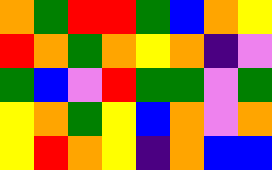[["orange", "green", "red", "red", "green", "blue", "orange", "yellow"], ["red", "orange", "green", "orange", "yellow", "orange", "indigo", "violet"], ["green", "blue", "violet", "red", "green", "green", "violet", "green"], ["yellow", "orange", "green", "yellow", "blue", "orange", "violet", "orange"], ["yellow", "red", "orange", "yellow", "indigo", "orange", "blue", "blue"]]